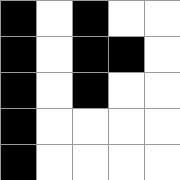[["black", "white", "black", "white", "white"], ["black", "white", "black", "black", "white"], ["black", "white", "black", "white", "white"], ["black", "white", "white", "white", "white"], ["black", "white", "white", "white", "white"]]